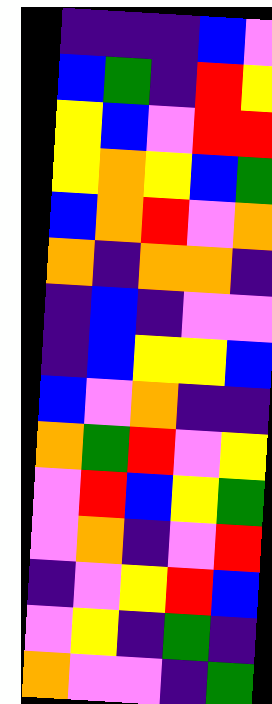[["indigo", "indigo", "indigo", "blue", "violet"], ["blue", "green", "indigo", "red", "yellow"], ["yellow", "blue", "violet", "red", "red"], ["yellow", "orange", "yellow", "blue", "green"], ["blue", "orange", "red", "violet", "orange"], ["orange", "indigo", "orange", "orange", "indigo"], ["indigo", "blue", "indigo", "violet", "violet"], ["indigo", "blue", "yellow", "yellow", "blue"], ["blue", "violet", "orange", "indigo", "indigo"], ["orange", "green", "red", "violet", "yellow"], ["violet", "red", "blue", "yellow", "green"], ["violet", "orange", "indigo", "violet", "red"], ["indigo", "violet", "yellow", "red", "blue"], ["violet", "yellow", "indigo", "green", "indigo"], ["orange", "violet", "violet", "indigo", "green"]]